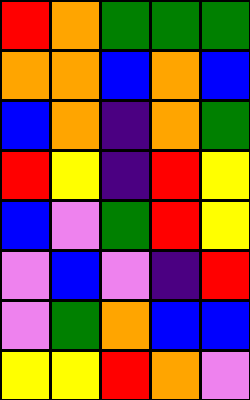[["red", "orange", "green", "green", "green"], ["orange", "orange", "blue", "orange", "blue"], ["blue", "orange", "indigo", "orange", "green"], ["red", "yellow", "indigo", "red", "yellow"], ["blue", "violet", "green", "red", "yellow"], ["violet", "blue", "violet", "indigo", "red"], ["violet", "green", "orange", "blue", "blue"], ["yellow", "yellow", "red", "orange", "violet"]]